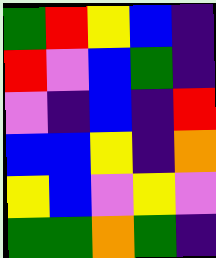[["green", "red", "yellow", "blue", "indigo"], ["red", "violet", "blue", "green", "indigo"], ["violet", "indigo", "blue", "indigo", "red"], ["blue", "blue", "yellow", "indigo", "orange"], ["yellow", "blue", "violet", "yellow", "violet"], ["green", "green", "orange", "green", "indigo"]]